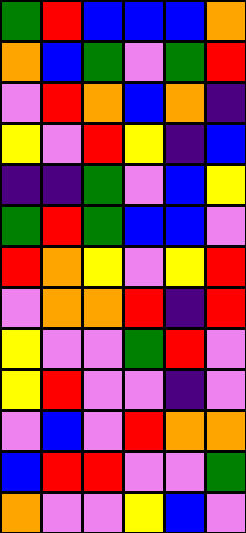[["green", "red", "blue", "blue", "blue", "orange"], ["orange", "blue", "green", "violet", "green", "red"], ["violet", "red", "orange", "blue", "orange", "indigo"], ["yellow", "violet", "red", "yellow", "indigo", "blue"], ["indigo", "indigo", "green", "violet", "blue", "yellow"], ["green", "red", "green", "blue", "blue", "violet"], ["red", "orange", "yellow", "violet", "yellow", "red"], ["violet", "orange", "orange", "red", "indigo", "red"], ["yellow", "violet", "violet", "green", "red", "violet"], ["yellow", "red", "violet", "violet", "indigo", "violet"], ["violet", "blue", "violet", "red", "orange", "orange"], ["blue", "red", "red", "violet", "violet", "green"], ["orange", "violet", "violet", "yellow", "blue", "violet"]]